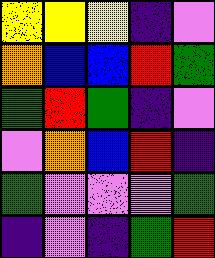[["yellow", "yellow", "yellow", "indigo", "violet"], ["orange", "blue", "blue", "red", "green"], ["green", "red", "green", "indigo", "violet"], ["violet", "orange", "blue", "red", "indigo"], ["green", "violet", "violet", "violet", "green"], ["indigo", "violet", "indigo", "green", "red"]]